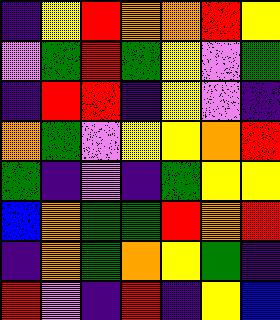[["indigo", "yellow", "red", "orange", "orange", "red", "yellow"], ["violet", "green", "red", "green", "yellow", "violet", "green"], ["indigo", "red", "red", "indigo", "yellow", "violet", "indigo"], ["orange", "green", "violet", "yellow", "yellow", "orange", "red"], ["green", "indigo", "violet", "indigo", "green", "yellow", "yellow"], ["blue", "orange", "green", "green", "red", "orange", "red"], ["indigo", "orange", "green", "orange", "yellow", "green", "indigo"], ["red", "violet", "indigo", "red", "indigo", "yellow", "blue"]]